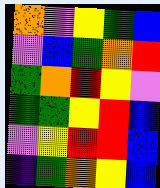[["orange", "violet", "yellow", "green", "blue"], ["violet", "blue", "green", "orange", "red"], ["green", "orange", "red", "yellow", "violet"], ["green", "green", "yellow", "red", "blue"], ["violet", "yellow", "red", "red", "blue"], ["indigo", "green", "orange", "yellow", "blue"]]